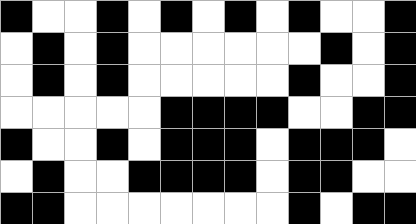[["black", "white", "white", "black", "white", "black", "white", "black", "white", "black", "white", "white", "black"], ["white", "black", "white", "black", "white", "white", "white", "white", "white", "white", "black", "white", "black"], ["white", "black", "white", "black", "white", "white", "white", "white", "white", "black", "white", "white", "black"], ["white", "white", "white", "white", "white", "black", "black", "black", "black", "white", "white", "black", "black"], ["black", "white", "white", "black", "white", "black", "black", "black", "white", "black", "black", "black", "white"], ["white", "black", "white", "white", "black", "black", "black", "black", "white", "black", "black", "white", "white"], ["black", "black", "white", "white", "white", "white", "white", "white", "white", "black", "white", "black", "black"]]